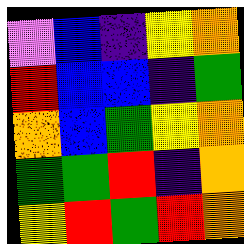[["violet", "blue", "indigo", "yellow", "orange"], ["red", "blue", "blue", "indigo", "green"], ["orange", "blue", "green", "yellow", "orange"], ["green", "green", "red", "indigo", "orange"], ["yellow", "red", "green", "red", "orange"]]